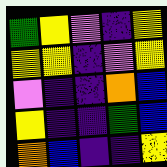[["green", "yellow", "violet", "indigo", "yellow"], ["yellow", "yellow", "indigo", "violet", "yellow"], ["violet", "indigo", "indigo", "orange", "blue"], ["yellow", "indigo", "indigo", "green", "blue"], ["orange", "blue", "indigo", "indigo", "yellow"]]